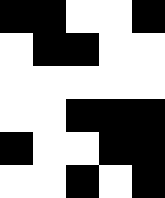[["black", "black", "white", "white", "black"], ["white", "black", "black", "white", "white"], ["white", "white", "white", "white", "white"], ["white", "white", "black", "black", "black"], ["black", "white", "white", "black", "black"], ["white", "white", "black", "white", "black"]]